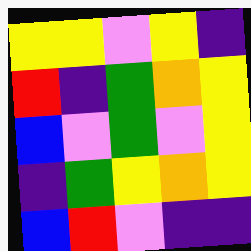[["yellow", "yellow", "violet", "yellow", "indigo"], ["red", "indigo", "green", "orange", "yellow"], ["blue", "violet", "green", "violet", "yellow"], ["indigo", "green", "yellow", "orange", "yellow"], ["blue", "red", "violet", "indigo", "indigo"]]